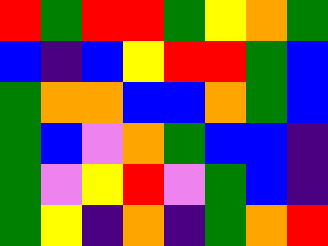[["red", "green", "red", "red", "green", "yellow", "orange", "green"], ["blue", "indigo", "blue", "yellow", "red", "red", "green", "blue"], ["green", "orange", "orange", "blue", "blue", "orange", "green", "blue"], ["green", "blue", "violet", "orange", "green", "blue", "blue", "indigo"], ["green", "violet", "yellow", "red", "violet", "green", "blue", "indigo"], ["green", "yellow", "indigo", "orange", "indigo", "green", "orange", "red"]]